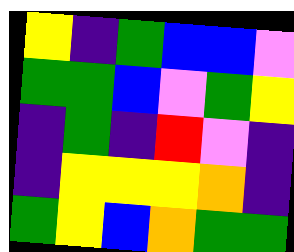[["yellow", "indigo", "green", "blue", "blue", "violet"], ["green", "green", "blue", "violet", "green", "yellow"], ["indigo", "green", "indigo", "red", "violet", "indigo"], ["indigo", "yellow", "yellow", "yellow", "orange", "indigo"], ["green", "yellow", "blue", "orange", "green", "green"]]